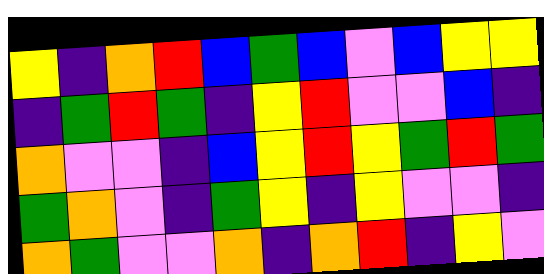[["yellow", "indigo", "orange", "red", "blue", "green", "blue", "violet", "blue", "yellow", "yellow"], ["indigo", "green", "red", "green", "indigo", "yellow", "red", "violet", "violet", "blue", "indigo"], ["orange", "violet", "violet", "indigo", "blue", "yellow", "red", "yellow", "green", "red", "green"], ["green", "orange", "violet", "indigo", "green", "yellow", "indigo", "yellow", "violet", "violet", "indigo"], ["orange", "green", "violet", "violet", "orange", "indigo", "orange", "red", "indigo", "yellow", "violet"]]